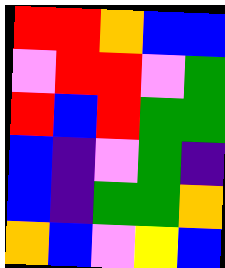[["red", "red", "orange", "blue", "blue"], ["violet", "red", "red", "violet", "green"], ["red", "blue", "red", "green", "green"], ["blue", "indigo", "violet", "green", "indigo"], ["blue", "indigo", "green", "green", "orange"], ["orange", "blue", "violet", "yellow", "blue"]]